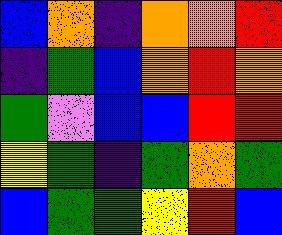[["blue", "orange", "indigo", "orange", "orange", "red"], ["indigo", "green", "blue", "orange", "red", "orange"], ["green", "violet", "blue", "blue", "red", "red"], ["yellow", "green", "indigo", "green", "orange", "green"], ["blue", "green", "green", "yellow", "red", "blue"]]